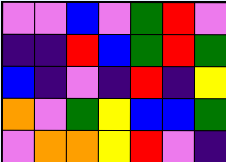[["violet", "violet", "blue", "violet", "green", "red", "violet"], ["indigo", "indigo", "red", "blue", "green", "red", "green"], ["blue", "indigo", "violet", "indigo", "red", "indigo", "yellow"], ["orange", "violet", "green", "yellow", "blue", "blue", "green"], ["violet", "orange", "orange", "yellow", "red", "violet", "indigo"]]